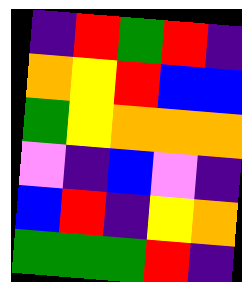[["indigo", "red", "green", "red", "indigo"], ["orange", "yellow", "red", "blue", "blue"], ["green", "yellow", "orange", "orange", "orange"], ["violet", "indigo", "blue", "violet", "indigo"], ["blue", "red", "indigo", "yellow", "orange"], ["green", "green", "green", "red", "indigo"]]